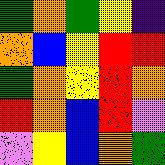[["green", "orange", "green", "yellow", "indigo"], ["orange", "blue", "yellow", "red", "red"], ["green", "orange", "yellow", "red", "orange"], ["red", "orange", "blue", "red", "violet"], ["violet", "yellow", "blue", "orange", "green"]]